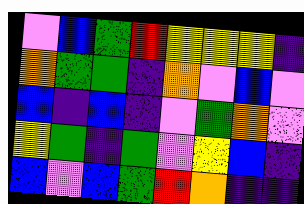[["violet", "blue", "green", "red", "yellow", "yellow", "yellow", "indigo"], ["orange", "green", "green", "indigo", "orange", "violet", "blue", "violet"], ["blue", "indigo", "blue", "indigo", "violet", "green", "orange", "violet"], ["yellow", "green", "indigo", "green", "violet", "yellow", "blue", "indigo"], ["blue", "violet", "blue", "green", "red", "orange", "indigo", "indigo"]]